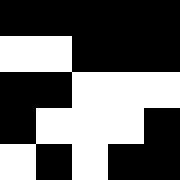[["black", "black", "black", "black", "black"], ["white", "white", "black", "black", "black"], ["black", "black", "white", "white", "white"], ["black", "white", "white", "white", "black"], ["white", "black", "white", "black", "black"]]